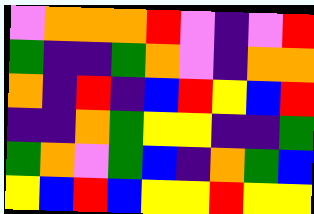[["violet", "orange", "orange", "orange", "red", "violet", "indigo", "violet", "red"], ["green", "indigo", "indigo", "green", "orange", "violet", "indigo", "orange", "orange"], ["orange", "indigo", "red", "indigo", "blue", "red", "yellow", "blue", "red"], ["indigo", "indigo", "orange", "green", "yellow", "yellow", "indigo", "indigo", "green"], ["green", "orange", "violet", "green", "blue", "indigo", "orange", "green", "blue"], ["yellow", "blue", "red", "blue", "yellow", "yellow", "red", "yellow", "yellow"]]